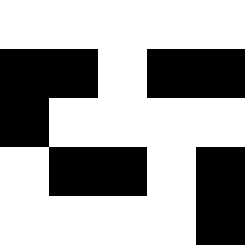[["white", "white", "white", "white", "white"], ["black", "black", "white", "black", "black"], ["black", "white", "white", "white", "white"], ["white", "black", "black", "white", "black"], ["white", "white", "white", "white", "black"]]